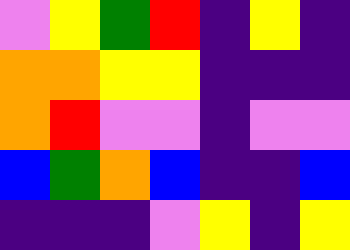[["violet", "yellow", "green", "red", "indigo", "yellow", "indigo"], ["orange", "orange", "yellow", "yellow", "indigo", "indigo", "indigo"], ["orange", "red", "violet", "violet", "indigo", "violet", "violet"], ["blue", "green", "orange", "blue", "indigo", "indigo", "blue"], ["indigo", "indigo", "indigo", "violet", "yellow", "indigo", "yellow"]]